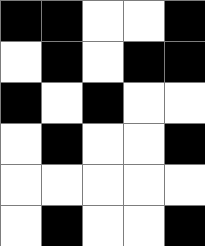[["black", "black", "white", "white", "black"], ["white", "black", "white", "black", "black"], ["black", "white", "black", "white", "white"], ["white", "black", "white", "white", "black"], ["white", "white", "white", "white", "white"], ["white", "black", "white", "white", "black"]]